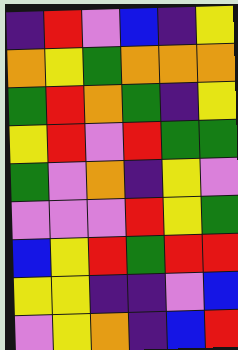[["indigo", "red", "violet", "blue", "indigo", "yellow"], ["orange", "yellow", "green", "orange", "orange", "orange"], ["green", "red", "orange", "green", "indigo", "yellow"], ["yellow", "red", "violet", "red", "green", "green"], ["green", "violet", "orange", "indigo", "yellow", "violet"], ["violet", "violet", "violet", "red", "yellow", "green"], ["blue", "yellow", "red", "green", "red", "red"], ["yellow", "yellow", "indigo", "indigo", "violet", "blue"], ["violet", "yellow", "orange", "indigo", "blue", "red"]]